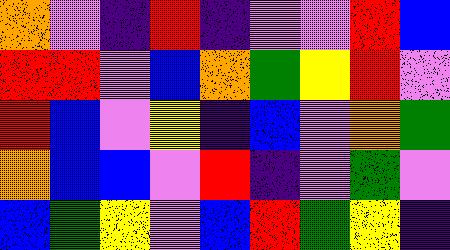[["orange", "violet", "indigo", "red", "indigo", "violet", "violet", "red", "blue"], ["red", "red", "violet", "blue", "orange", "green", "yellow", "red", "violet"], ["red", "blue", "violet", "yellow", "indigo", "blue", "violet", "orange", "green"], ["orange", "blue", "blue", "violet", "red", "indigo", "violet", "green", "violet"], ["blue", "green", "yellow", "violet", "blue", "red", "green", "yellow", "indigo"]]